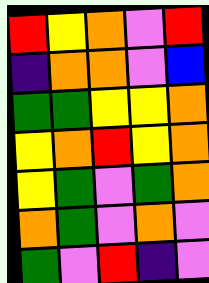[["red", "yellow", "orange", "violet", "red"], ["indigo", "orange", "orange", "violet", "blue"], ["green", "green", "yellow", "yellow", "orange"], ["yellow", "orange", "red", "yellow", "orange"], ["yellow", "green", "violet", "green", "orange"], ["orange", "green", "violet", "orange", "violet"], ["green", "violet", "red", "indigo", "violet"]]